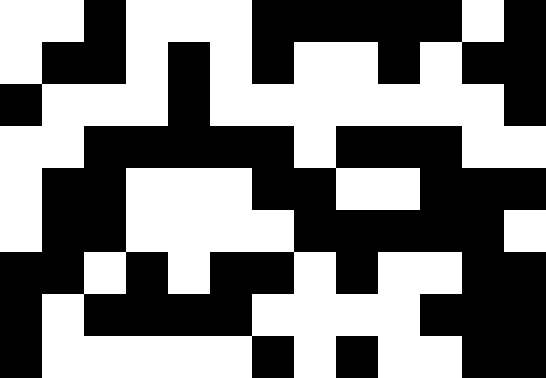[["white", "white", "black", "white", "white", "white", "black", "black", "black", "black", "black", "white", "black"], ["white", "black", "black", "white", "black", "white", "black", "white", "white", "black", "white", "black", "black"], ["black", "white", "white", "white", "black", "white", "white", "white", "white", "white", "white", "white", "black"], ["white", "white", "black", "black", "black", "black", "black", "white", "black", "black", "black", "white", "white"], ["white", "black", "black", "white", "white", "white", "black", "black", "white", "white", "black", "black", "black"], ["white", "black", "black", "white", "white", "white", "white", "black", "black", "black", "black", "black", "white"], ["black", "black", "white", "black", "white", "black", "black", "white", "black", "white", "white", "black", "black"], ["black", "white", "black", "black", "black", "black", "white", "white", "white", "white", "black", "black", "black"], ["black", "white", "white", "white", "white", "white", "black", "white", "black", "white", "white", "black", "black"]]